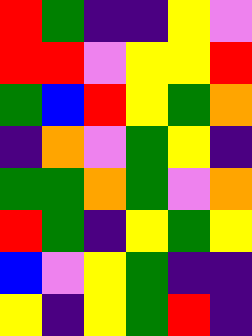[["red", "green", "indigo", "indigo", "yellow", "violet"], ["red", "red", "violet", "yellow", "yellow", "red"], ["green", "blue", "red", "yellow", "green", "orange"], ["indigo", "orange", "violet", "green", "yellow", "indigo"], ["green", "green", "orange", "green", "violet", "orange"], ["red", "green", "indigo", "yellow", "green", "yellow"], ["blue", "violet", "yellow", "green", "indigo", "indigo"], ["yellow", "indigo", "yellow", "green", "red", "indigo"]]